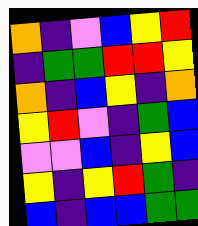[["orange", "indigo", "violet", "blue", "yellow", "red"], ["indigo", "green", "green", "red", "red", "yellow"], ["orange", "indigo", "blue", "yellow", "indigo", "orange"], ["yellow", "red", "violet", "indigo", "green", "blue"], ["violet", "violet", "blue", "indigo", "yellow", "blue"], ["yellow", "indigo", "yellow", "red", "green", "indigo"], ["blue", "indigo", "blue", "blue", "green", "green"]]